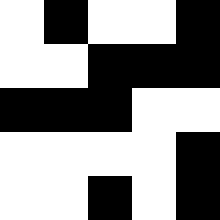[["white", "black", "white", "white", "black"], ["white", "white", "black", "black", "black"], ["black", "black", "black", "white", "white"], ["white", "white", "white", "white", "black"], ["white", "white", "black", "white", "black"]]